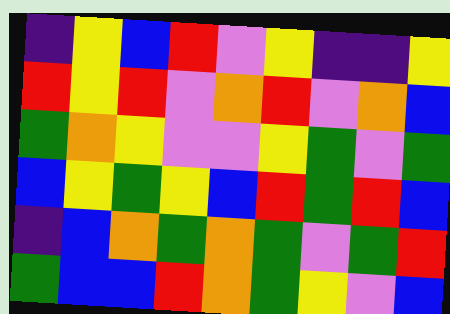[["indigo", "yellow", "blue", "red", "violet", "yellow", "indigo", "indigo", "yellow"], ["red", "yellow", "red", "violet", "orange", "red", "violet", "orange", "blue"], ["green", "orange", "yellow", "violet", "violet", "yellow", "green", "violet", "green"], ["blue", "yellow", "green", "yellow", "blue", "red", "green", "red", "blue"], ["indigo", "blue", "orange", "green", "orange", "green", "violet", "green", "red"], ["green", "blue", "blue", "red", "orange", "green", "yellow", "violet", "blue"]]